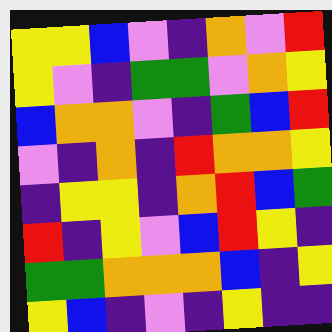[["yellow", "yellow", "blue", "violet", "indigo", "orange", "violet", "red"], ["yellow", "violet", "indigo", "green", "green", "violet", "orange", "yellow"], ["blue", "orange", "orange", "violet", "indigo", "green", "blue", "red"], ["violet", "indigo", "orange", "indigo", "red", "orange", "orange", "yellow"], ["indigo", "yellow", "yellow", "indigo", "orange", "red", "blue", "green"], ["red", "indigo", "yellow", "violet", "blue", "red", "yellow", "indigo"], ["green", "green", "orange", "orange", "orange", "blue", "indigo", "yellow"], ["yellow", "blue", "indigo", "violet", "indigo", "yellow", "indigo", "indigo"]]